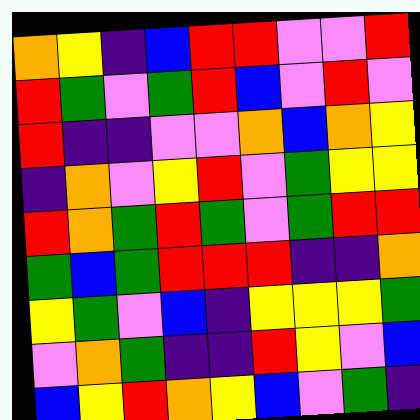[["orange", "yellow", "indigo", "blue", "red", "red", "violet", "violet", "red"], ["red", "green", "violet", "green", "red", "blue", "violet", "red", "violet"], ["red", "indigo", "indigo", "violet", "violet", "orange", "blue", "orange", "yellow"], ["indigo", "orange", "violet", "yellow", "red", "violet", "green", "yellow", "yellow"], ["red", "orange", "green", "red", "green", "violet", "green", "red", "red"], ["green", "blue", "green", "red", "red", "red", "indigo", "indigo", "orange"], ["yellow", "green", "violet", "blue", "indigo", "yellow", "yellow", "yellow", "green"], ["violet", "orange", "green", "indigo", "indigo", "red", "yellow", "violet", "blue"], ["blue", "yellow", "red", "orange", "yellow", "blue", "violet", "green", "indigo"]]